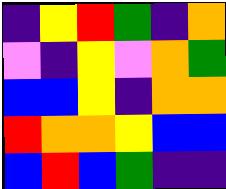[["indigo", "yellow", "red", "green", "indigo", "orange"], ["violet", "indigo", "yellow", "violet", "orange", "green"], ["blue", "blue", "yellow", "indigo", "orange", "orange"], ["red", "orange", "orange", "yellow", "blue", "blue"], ["blue", "red", "blue", "green", "indigo", "indigo"]]